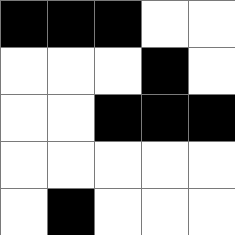[["black", "black", "black", "white", "white"], ["white", "white", "white", "black", "white"], ["white", "white", "black", "black", "black"], ["white", "white", "white", "white", "white"], ["white", "black", "white", "white", "white"]]